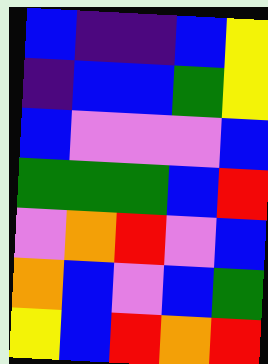[["blue", "indigo", "indigo", "blue", "yellow"], ["indigo", "blue", "blue", "green", "yellow"], ["blue", "violet", "violet", "violet", "blue"], ["green", "green", "green", "blue", "red"], ["violet", "orange", "red", "violet", "blue"], ["orange", "blue", "violet", "blue", "green"], ["yellow", "blue", "red", "orange", "red"]]